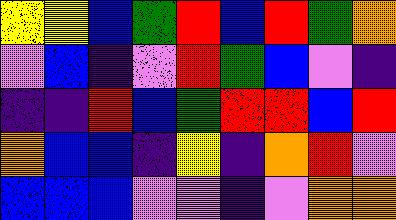[["yellow", "yellow", "blue", "green", "red", "blue", "red", "green", "orange"], ["violet", "blue", "indigo", "violet", "red", "green", "blue", "violet", "indigo"], ["indigo", "indigo", "red", "blue", "green", "red", "red", "blue", "red"], ["orange", "blue", "blue", "indigo", "yellow", "indigo", "orange", "red", "violet"], ["blue", "blue", "blue", "violet", "violet", "indigo", "violet", "orange", "orange"]]